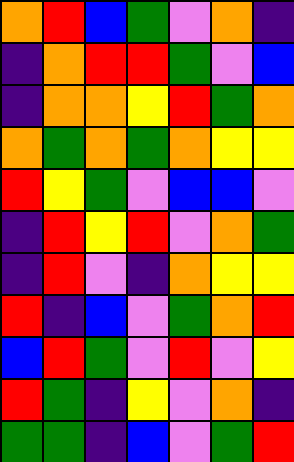[["orange", "red", "blue", "green", "violet", "orange", "indigo"], ["indigo", "orange", "red", "red", "green", "violet", "blue"], ["indigo", "orange", "orange", "yellow", "red", "green", "orange"], ["orange", "green", "orange", "green", "orange", "yellow", "yellow"], ["red", "yellow", "green", "violet", "blue", "blue", "violet"], ["indigo", "red", "yellow", "red", "violet", "orange", "green"], ["indigo", "red", "violet", "indigo", "orange", "yellow", "yellow"], ["red", "indigo", "blue", "violet", "green", "orange", "red"], ["blue", "red", "green", "violet", "red", "violet", "yellow"], ["red", "green", "indigo", "yellow", "violet", "orange", "indigo"], ["green", "green", "indigo", "blue", "violet", "green", "red"]]